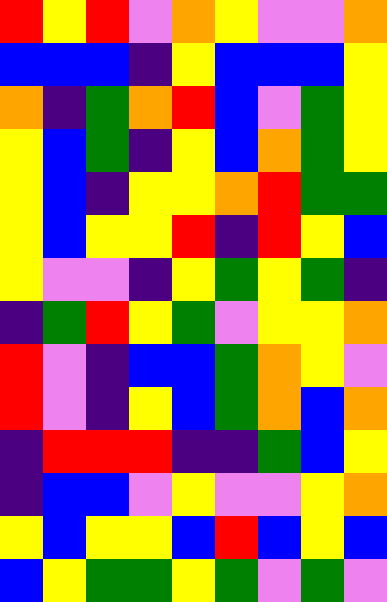[["red", "yellow", "red", "violet", "orange", "yellow", "violet", "violet", "orange"], ["blue", "blue", "blue", "indigo", "yellow", "blue", "blue", "blue", "yellow"], ["orange", "indigo", "green", "orange", "red", "blue", "violet", "green", "yellow"], ["yellow", "blue", "green", "indigo", "yellow", "blue", "orange", "green", "yellow"], ["yellow", "blue", "indigo", "yellow", "yellow", "orange", "red", "green", "green"], ["yellow", "blue", "yellow", "yellow", "red", "indigo", "red", "yellow", "blue"], ["yellow", "violet", "violet", "indigo", "yellow", "green", "yellow", "green", "indigo"], ["indigo", "green", "red", "yellow", "green", "violet", "yellow", "yellow", "orange"], ["red", "violet", "indigo", "blue", "blue", "green", "orange", "yellow", "violet"], ["red", "violet", "indigo", "yellow", "blue", "green", "orange", "blue", "orange"], ["indigo", "red", "red", "red", "indigo", "indigo", "green", "blue", "yellow"], ["indigo", "blue", "blue", "violet", "yellow", "violet", "violet", "yellow", "orange"], ["yellow", "blue", "yellow", "yellow", "blue", "red", "blue", "yellow", "blue"], ["blue", "yellow", "green", "green", "yellow", "green", "violet", "green", "violet"]]